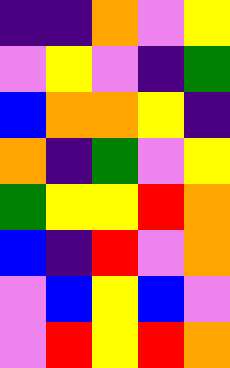[["indigo", "indigo", "orange", "violet", "yellow"], ["violet", "yellow", "violet", "indigo", "green"], ["blue", "orange", "orange", "yellow", "indigo"], ["orange", "indigo", "green", "violet", "yellow"], ["green", "yellow", "yellow", "red", "orange"], ["blue", "indigo", "red", "violet", "orange"], ["violet", "blue", "yellow", "blue", "violet"], ["violet", "red", "yellow", "red", "orange"]]